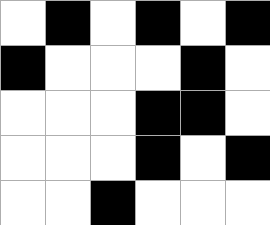[["white", "black", "white", "black", "white", "black"], ["black", "white", "white", "white", "black", "white"], ["white", "white", "white", "black", "black", "white"], ["white", "white", "white", "black", "white", "black"], ["white", "white", "black", "white", "white", "white"]]